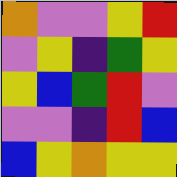[["orange", "violet", "violet", "yellow", "red"], ["violet", "yellow", "indigo", "green", "yellow"], ["yellow", "blue", "green", "red", "violet"], ["violet", "violet", "indigo", "red", "blue"], ["blue", "yellow", "orange", "yellow", "yellow"]]